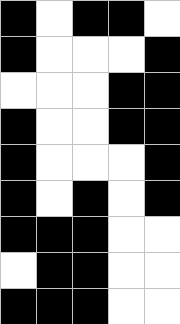[["black", "white", "black", "black", "white"], ["black", "white", "white", "white", "black"], ["white", "white", "white", "black", "black"], ["black", "white", "white", "black", "black"], ["black", "white", "white", "white", "black"], ["black", "white", "black", "white", "black"], ["black", "black", "black", "white", "white"], ["white", "black", "black", "white", "white"], ["black", "black", "black", "white", "white"]]